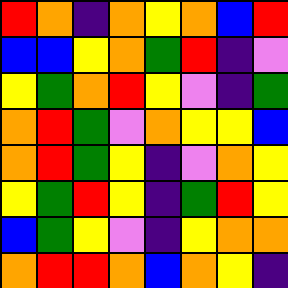[["red", "orange", "indigo", "orange", "yellow", "orange", "blue", "red"], ["blue", "blue", "yellow", "orange", "green", "red", "indigo", "violet"], ["yellow", "green", "orange", "red", "yellow", "violet", "indigo", "green"], ["orange", "red", "green", "violet", "orange", "yellow", "yellow", "blue"], ["orange", "red", "green", "yellow", "indigo", "violet", "orange", "yellow"], ["yellow", "green", "red", "yellow", "indigo", "green", "red", "yellow"], ["blue", "green", "yellow", "violet", "indigo", "yellow", "orange", "orange"], ["orange", "red", "red", "orange", "blue", "orange", "yellow", "indigo"]]